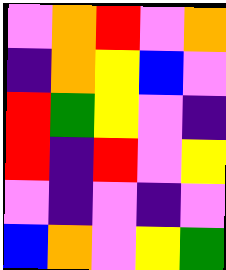[["violet", "orange", "red", "violet", "orange"], ["indigo", "orange", "yellow", "blue", "violet"], ["red", "green", "yellow", "violet", "indigo"], ["red", "indigo", "red", "violet", "yellow"], ["violet", "indigo", "violet", "indigo", "violet"], ["blue", "orange", "violet", "yellow", "green"]]